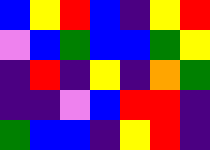[["blue", "yellow", "red", "blue", "indigo", "yellow", "red"], ["violet", "blue", "green", "blue", "blue", "green", "yellow"], ["indigo", "red", "indigo", "yellow", "indigo", "orange", "green"], ["indigo", "indigo", "violet", "blue", "red", "red", "indigo"], ["green", "blue", "blue", "indigo", "yellow", "red", "indigo"]]